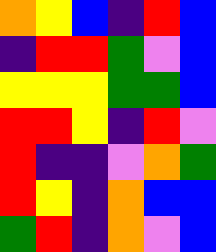[["orange", "yellow", "blue", "indigo", "red", "blue"], ["indigo", "red", "red", "green", "violet", "blue"], ["yellow", "yellow", "yellow", "green", "green", "blue"], ["red", "red", "yellow", "indigo", "red", "violet"], ["red", "indigo", "indigo", "violet", "orange", "green"], ["red", "yellow", "indigo", "orange", "blue", "blue"], ["green", "red", "indigo", "orange", "violet", "blue"]]